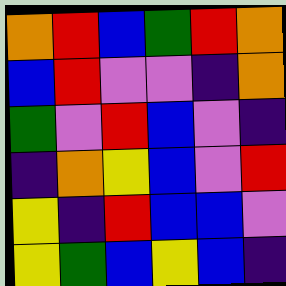[["orange", "red", "blue", "green", "red", "orange"], ["blue", "red", "violet", "violet", "indigo", "orange"], ["green", "violet", "red", "blue", "violet", "indigo"], ["indigo", "orange", "yellow", "blue", "violet", "red"], ["yellow", "indigo", "red", "blue", "blue", "violet"], ["yellow", "green", "blue", "yellow", "blue", "indigo"]]